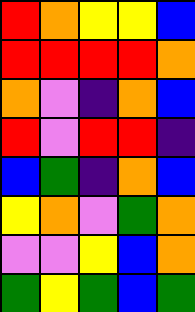[["red", "orange", "yellow", "yellow", "blue"], ["red", "red", "red", "red", "orange"], ["orange", "violet", "indigo", "orange", "blue"], ["red", "violet", "red", "red", "indigo"], ["blue", "green", "indigo", "orange", "blue"], ["yellow", "orange", "violet", "green", "orange"], ["violet", "violet", "yellow", "blue", "orange"], ["green", "yellow", "green", "blue", "green"]]